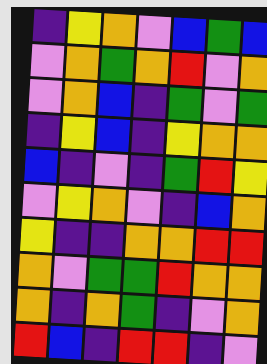[["indigo", "yellow", "orange", "violet", "blue", "green", "blue"], ["violet", "orange", "green", "orange", "red", "violet", "orange"], ["violet", "orange", "blue", "indigo", "green", "violet", "green"], ["indigo", "yellow", "blue", "indigo", "yellow", "orange", "orange"], ["blue", "indigo", "violet", "indigo", "green", "red", "yellow"], ["violet", "yellow", "orange", "violet", "indigo", "blue", "orange"], ["yellow", "indigo", "indigo", "orange", "orange", "red", "red"], ["orange", "violet", "green", "green", "red", "orange", "orange"], ["orange", "indigo", "orange", "green", "indigo", "violet", "orange"], ["red", "blue", "indigo", "red", "red", "indigo", "violet"]]